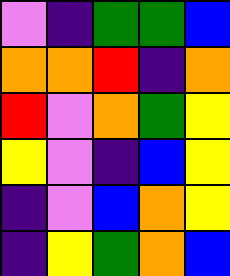[["violet", "indigo", "green", "green", "blue"], ["orange", "orange", "red", "indigo", "orange"], ["red", "violet", "orange", "green", "yellow"], ["yellow", "violet", "indigo", "blue", "yellow"], ["indigo", "violet", "blue", "orange", "yellow"], ["indigo", "yellow", "green", "orange", "blue"]]